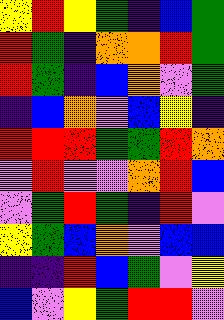[["yellow", "red", "yellow", "green", "indigo", "blue", "green"], ["red", "green", "indigo", "orange", "orange", "red", "green"], ["red", "green", "indigo", "blue", "orange", "violet", "green"], ["indigo", "blue", "orange", "violet", "blue", "yellow", "indigo"], ["red", "red", "red", "green", "green", "red", "orange"], ["violet", "red", "violet", "violet", "orange", "red", "blue"], ["violet", "green", "red", "green", "indigo", "red", "violet"], ["yellow", "green", "blue", "orange", "violet", "blue", "blue"], ["indigo", "indigo", "red", "blue", "green", "violet", "yellow"], ["blue", "violet", "yellow", "green", "red", "red", "violet"]]